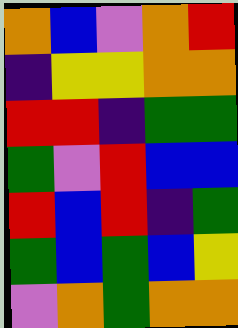[["orange", "blue", "violet", "orange", "red"], ["indigo", "yellow", "yellow", "orange", "orange"], ["red", "red", "indigo", "green", "green"], ["green", "violet", "red", "blue", "blue"], ["red", "blue", "red", "indigo", "green"], ["green", "blue", "green", "blue", "yellow"], ["violet", "orange", "green", "orange", "orange"]]